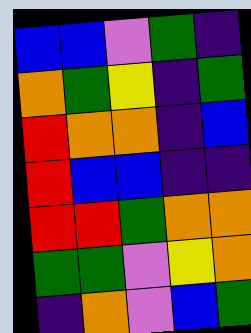[["blue", "blue", "violet", "green", "indigo"], ["orange", "green", "yellow", "indigo", "green"], ["red", "orange", "orange", "indigo", "blue"], ["red", "blue", "blue", "indigo", "indigo"], ["red", "red", "green", "orange", "orange"], ["green", "green", "violet", "yellow", "orange"], ["indigo", "orange", "violet", "blue", "green"]]